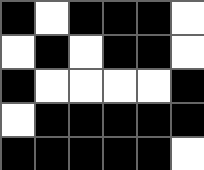[["black", "white", "black", "black", "black", "white"], ["white", "black", "white", "black", "black", "white"], ["black", "white", "white", "white", "white", "black"], ["white", "black", "black", "black", "black", "black"], ["black", "black", "black", "black", "black", "white"]]